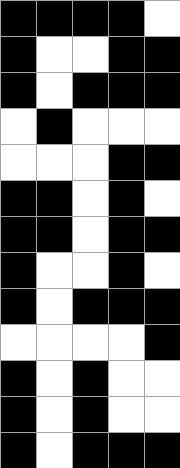[["black", "black", "black", "black", "white"], ["black", "white", "white", "black", "black"], ["black", "white", "black", "black", "black"], ["white", "black", "white", "white", "white"], ["white", "white", "white", "black", "black"], ["black", "black", "white", "black", "white"], ["black", "black", "white", "black", "black"], ["black", "white", "white", "black", "white"], ["black", "white", "black", "black", "black"], ["white", "white", "white", "white", "black"], ["black", "white", "black", "white", "white"], ["black", "white", "black", "white", "white"], ["black", "white", "black", "black", "black"]]